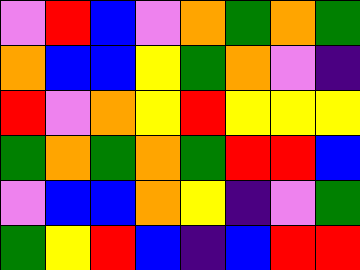[["violet", "red", "blue", "violet", "orange", "green", "orange", "green"], ["orange", "blue", "blue", "yellow", "green", "orange", "violet", "indigo"], ["red", "violet", "orange", "yellow", "red", "yellow", "yellow", "yellow"], ["green", "orange", "green", "orange", "green", "red", "red", "blue"], ["violet", "blue", "blue", "orange", "yellow", "indigo", "violet", "green"], ["green", "yellow", "red", "blue", "indigo", "blue", "red", "red"]]